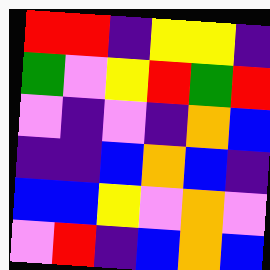[["red", "red", "indigo", "yellow", "yellow", "indigo"], ["green", "violet", "yellow", "red", "green", "red"], ["violet", "indigo", "violet", "indigo", "orange", "blue"], ["indigo", "indigo", "blue", "orange", "blue", "indigo"], ["blue", "blue", "yellow", "violet", "orange", "violet"], ["violet", "red", "indigo", "blue", "orange", "blue"]]